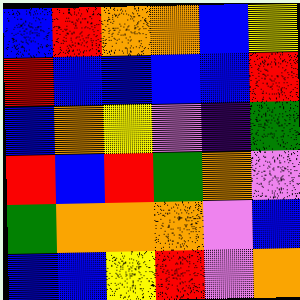[["blue", "red", "orange", "orange", "blue", "yellow"], ["red", "blue", "blue", "blue", "blue", "red"], ["blue", "orange", "yellow", "violet", "indigo", "green"], ["red", "blue", "red", "green", "orange", "violet"], ["green", "orange", "orange", "orange", "violet", "blue"], ["blue", "blue", "yellow", "red", "violet", "orange"]]